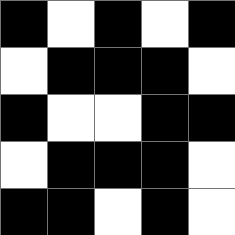[["black", "white", "black", "white", "black"], ["white", "black", "black", "black", "white"], ["black", "white", "white", "black", "black"], ["white", "black", "black", "black", "white"], ["black", "black", "white", "black", "white"]]